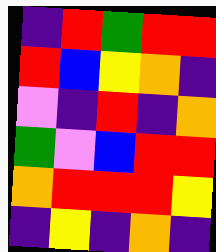[["indigo", "red", "green", "red", "red"], ["red", "blue", "yellow", "orange", "indigo"], ["violet", "indigo", "red", "indigo", "orange"], ["green", "violet", "blue", "red", "red"], ["orange", "red", "red", "red", "yellow"], ["indigo", "yellow", "indigo", "orange", "indigo"]]